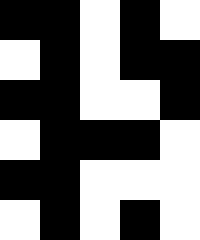[["black", "black", "white", "black", "white"], ["white", "black", "white", "black", "black"], ["black", "black", "white", "white", "black"], ["white", "black", "black", "black", "white"], ["black", "black", "white", "white", "white"], ["white", "black", "white", "black", "white"]]